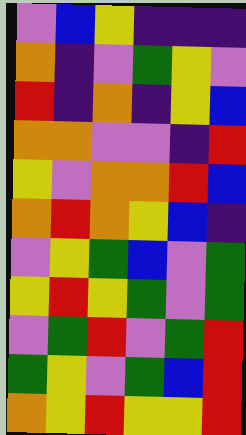[["violet", "blue", "yellow", "indigo", "indigo", "indigo"], ["orange", "indigo", "violet", "green", "yellow", "violet"], ["red", "indigo", "orange", "indigo", "yellow", "blue"], ["orange", "orange", "violet", "violet", "indigo", "red"], ["yellow", "violet", "orange", "orange", "red", "blue"], ["orange", "red", "orange", "yellow", "blue", "indigo"], ["violet", "yellow", "green", "blue", "violet", "green"], ["yellow", "red", "yellow", "green", "violet", "green"], ["violet", "green", "red", "violet", "green", "red"], ["green", "yellow", "violet", "green", "blue", "red"], ["orange", "yellow", "red", "yellow", "yellow", "red"]]